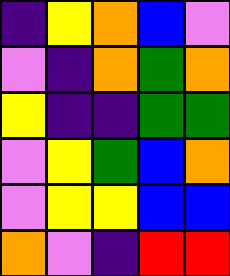[["indigo", "yellow", "orange", "blue", "violet"], ["violet", "indigo", "orange", "green", "orange"], ["yellow", "indigo", "indigo", "green", "green"], ["violet", "yellow", "green", "blue", "orange"], ["violet", "yellow", "yellow", "blue", "blue"], ["orange", "violet", "indigo", "red", "red"]]